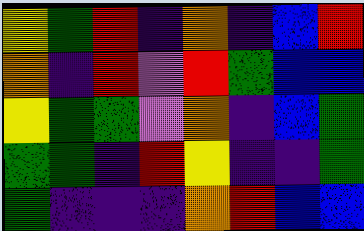[["yellow", "green", "red", "indigo", "orange", "indigo", "blue", "red"], ["orange", "indigo", "red", "violet", "red", "green", "blue", "blue"], ["yellow", "green", "green", "violet", "orange", "indigo", "blue", "green"], ["green", "green", "indigo", "red", "yellow", "indigo", "indigo", "green"], ["green", "indigo", "indigo", "indigo", "orange", "red", "blue", "blue"]]